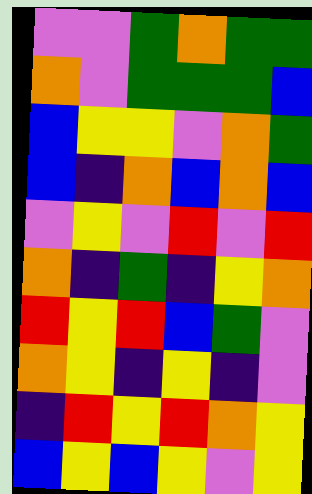[["violet", "violet", "green", "orange", "green", "green"], ["orange", "violet", "green", "green", "green", "blue"], ["blue", "yellow", "yellow", "violet", "orange", "green"], ["blue", "indigo", "orange", "blue", "orange", "blue"], ["violet", "yellow", "violet", "red", "violet", "red"], ["orange", "indigo", "green", "indigo", "yellow", "orange"], ["red", "yellow", "red", "blue", "green", "violet"], ["orange", "yellow", "indigo", "yellow", "indigo", "violet"], ["indigo", "red", "yellow", "red", "orange", "yellow"], ["blue", "yellow", "blue", "yellow", "violet", "yellow"]]